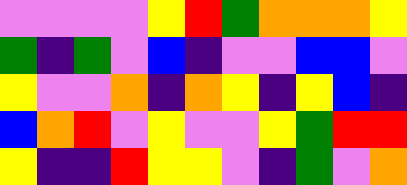[["violet", "violet", "violet", "violet", "yellow", "red", "green", "orange", "orange", "orange", "yellow"], ["green", "indigo", "green", "violet", "blue", "indigo", "violet", "violet", "blue", "blue", "violet"], ["yellow", "violet", "violet", "orange", "indigo", "orange", "yellow", "indigo", "yellow", "blue", "indigo"], ["blue", "orange", "red", "violet", "yellow", "violet", "violet", "yellow", "green", "red", "red"], ["yellow", "indigo", "indigo", "red", "yellow", "yellow", "violet", "indigo", "green", "violet", "orange"]]